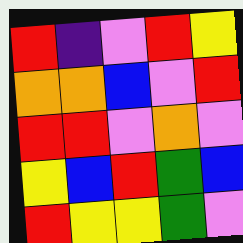[["red", "indigo", "violet", "red", "yellow"], ["orange", "orange", "blue", "violet", "red"], ["red", "red", "violet", "orange", "violet"], ["yellow", "blue", "red", "green", "blue"], ["red", "yellow", "yellow", "green", "violet"]]